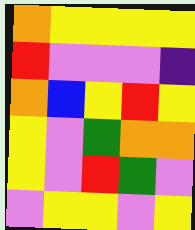[["orange", "yellow", "yellow", "yellow", "yellow"], ["red", "violet", "violet", "violet", "indigo"], ["orange", "blue", "yellow", "red", "yellow"], ["yellow", "violet", "green", "orange", "orange"], ["yellow", "violet", "red", "green", "violet"], ["violet", "yellow", "yellow", "violet", "yellow"]]